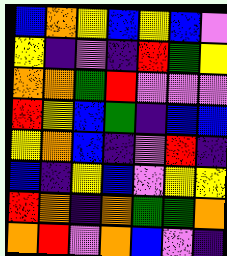[["blue", "orange", "yellow", "blue", "yellow", "blue", "violet"], ["yellow", "indigo", "violet", "indigo", "red", "green", "yellow"], ["orange", "orange", "green", "red", "violet", "violet", "violet"], ["red", "yellow", "blue", "green", "indigo", "blue", "blue"], ["yellow", "orange", "blue", "indigo", "violet", "red", "indigo"], ["blue", "indigo", "yellow", "blue", "violet", "yellow", "yellow"], ["red", "orange", "indigo", "orange", "green", "green", "orange"], ["orange", "red", "violet", "orange", "blue", "violet", "indigo"]]